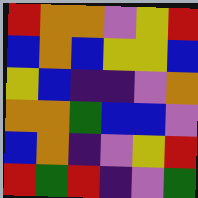[["red", "orange", "orange", "violet", "yellow", "red"], ["blue", "orange", "blue", "yellow", "yellow", "blue"], ["yellow", "blue", "indigo", "indigo", "violet", "orange"], ["orange", "orange", "green", "blue", "blue", "violet"], ["blue", "orange", "indigo", "violet", "yellow", "red"], ["red", "green", "red", "indigo", "violet", "green"]]